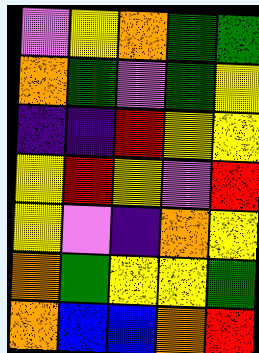[["violet", "yellow", "orange", "green", "green"], ["orange", "green", "violet", "green", "yellow"], ["indigo", "indigo", "red", "yellow", "yellow"], ["yellow", "red", "yellow", "violet", "red"], ["yellow", "violet", "indigo", "orange", "yellow"], ["orange", "green", "yellow", "yellow", "green"], ["orange", "blue", "blue", "orange", "red"]]